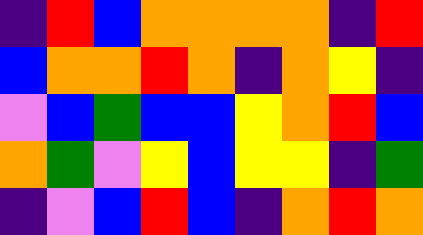[["indigo", "red", "blue", "orange", "orange", "orange", "orange", "indigo", "red"], ["blue", "orange", "orange", "red", "orange", "indigo", "orange", "yellow", "indigo"], ["violet", "blue", "green", "blue", "blue", "yellow", "orange", "red", "blue"], ["orange", "green", "violet", "yellow", "blue", "yellow", "yellow", "indigo", "green"], ["indigo", "violet", "blue", "red", "blue", "indigo", "orange", "red", "orange"]]